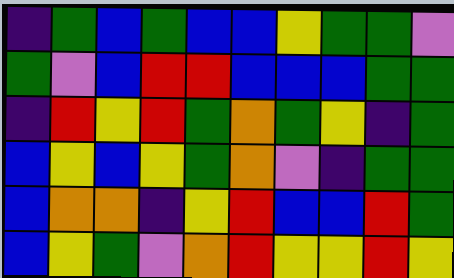[["indigo", "green", "blue", "green", "blue", "blue", "yellow", "green", "green", "violet"], ["green", "violet", "blue", "red", "red", "blue", "blue", "blue", "green", "green"], ["indigo", "red", "yellow", "red", "green", "orange", "green", "yellow", "indigo", "green"], ["blue", "yellow", "blue", "yellow", "green", "orange", "violet", "indigo", "green", "green"], ["blue", "orange", "orange", "indigo", "yellow", "red", "blue", "blue", "red", "green"], ["blue", "yellow", "green", "violet", "orange", "red", "yellow", "yellow", "red", "yellow"]]